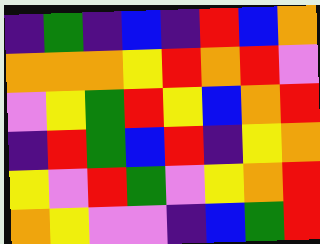[["indigo", "green", "indigo", "blue", "indigo", "red", "blue", "orange"], ["orange", "orange", "orange", "yellow", "red", "orange", "red", "violet"], ["violet", "yellow", "green", "red", "yellow", "blue", "orange", "red"], ["indigo", "red", "green", "blue", "red", "indigo", "yellow", "orange"], ["yellow", "violet", "red", "green", "violet", "yellow", "orange", "red"], ["orange", "yellow", "violet", "violet", "indigo", "blue", "green", "red"]]